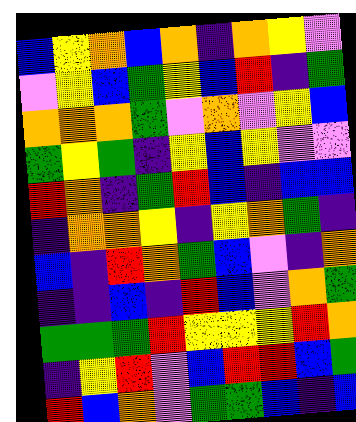[["blue", "yellow", "orange", "blue", "orange", "indigo", "orange", "yellow", "violet"], ["violet", "yellow", "blue", "green", "yellow", "blue", "red", "indigo", "green"], ["orange", "orange", "orange", "green", "violet", "orange", "violet", "yellow", "blue"], ["green", "yellow", "green", "indigo", "yellow", "blue", "yellow", "violet", "violet"], ["red", "orange", "indigo", "green", "red", "blue", "indigo", "blue", "blue"], ["indigo", "orange", "orange", "yellow", "indigo", "yellow", "orange", "green", "indigo"], ["blue", "indigo", "red", "orange", "green", "blue", "violet", "indigo", "orange"], ["indigo", "indigo", "blue", "indigo", "red", "blue", "violet", "orange", "green"], ["green", "green", "green", "red", "yellow", "yellow", "yellow", "red", "orange"], ["indigo", "yellow", "red", "violet", "blue", "red", "red", "blue", "green"], ["red", "blue", "orange", "violet", "green", "green", "blue", "indigo", "blue"]]